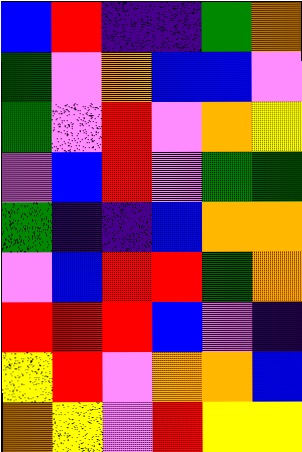[["blue", "red", "indigo", "indigo", "green", "orange"], ["green", "violet", "orange", "blue", "blue", "violet"], ["green", "violet", "red", "violet", "orange", "yellow"], ["violet", "blue", "red", "violet", "green", "green"], ["green", "indigo", "indigo", "blue", "orange", "orange"], ["violet", "blue", "red", "red", "green", "orange"], ["red", "red", "red", "blue", "violet", "indigo"], ["yellow", "red", "violet", "orange", "orange", "blue"], ["orange", "yellow", "violet", "red", "yellow", "yellow"]]